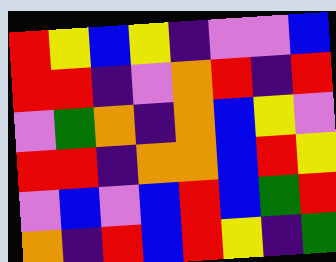[["red", "yellow", "blue", "yellow", "indigo", "violet", "violet", "blue"], ["red", "red", "indigo", "violet", "orange", "red", "indigo", "red"], ["violet", "green", "orange", "indigo", "orange", "blue", "yellow", "violet"], ["red", "red", "indigo", "orange", "orange", "blue", "red", "yellow"], ["violet", "blue", "violet", "blue", "red", "blue", "green", "red"], ["orange", "indigo", "red", "blue", "red", "yellow", "indigo", "green"]]